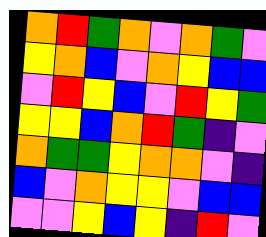[["orange", "red", "green", "orange", "violet", "orange", "green", "violet"], ["yellow", "orange", "blue", "violet", "orange", "yellow", "blue", "blue"], ["violet", "red", "yellow", "blue", "violet", "red", "yellow", "green"], ["yellow", "yellow", "blue", "orange", "red", "green", "indigo", "violet"], ["orange", "green", "green", "yellow", "orange", "orange", "violet", "indigo"], ["blue", "violet", "orange", "yellow", "yellow", "violet", "blue", "blue"], ["violet", "violet", "yellow", "blue", "yellow", "indigo", "red", "violet"]]